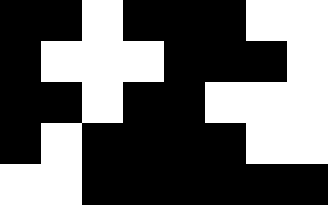[["black", "black", "white", "black", "black", "black", "white", "white"], ["black", "white", "white", "white", "black", "black", "black", "white"], ["black", "black", "white", "black", "black", "white", "white", "white"], ["black", "white", "black", "black", "black", "black", "white", "white"], ["white", "white", "black", "black", "black", "black", "black", "black"]]